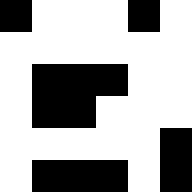[["black", "white", "white", "white", "black", "white"], ["white", "white", "white", "white", "white", "white"], ["white", "black", "black", "black", "white", "white"], ["white", "black", "black", "white", "white", "white"], ["white", "white", "white", "white", "white", "black"], ["white", "black", "black", "black", "white", "black"]]